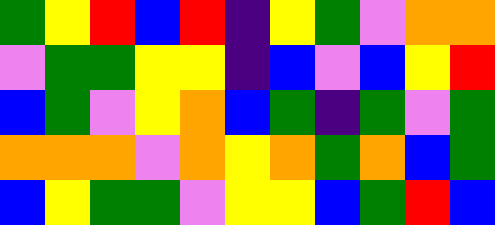[["green", "yellow", "red", "blue", "red", "indigo", "yellow", "green", "violet", "orange", "orange"], ["violet", "green", "green", "yellow", "yellow", "indigo", "blue", "violet", "blue", "yellow", "red"], ["blue", "green", "violet", "yellow", "orange", "blue", "green", "indigo", "green", "violet", "green"], ["orange", "orange", "orange", "violet", "orange", "yellow", "orange", "green", "orange", "blue", "green"], ["blue", "yellow", "green", "green", "violet", "yellow", "yellow", "blue", "green", "red", "blue"]]